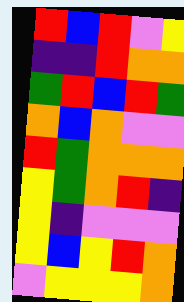[["red", "blue", "red", "violet", "yellow"], ["indigo", "indigo", "red", "orange", "orange"], ["green", "red", "blue", "red", "green"], ["orange", "blue", "orange", "violet", "violet"], ["red", "green", "orange", "orange", "orange"], ["yellow", "green", "orange", "red", "indigo"], ["yellow", "indigo", "violet", "violet", "violet"], ["yellow", "blue", "yellow", "red", "orange"], ["violet", "yellow", "yellow", "yellow", "orange"]]